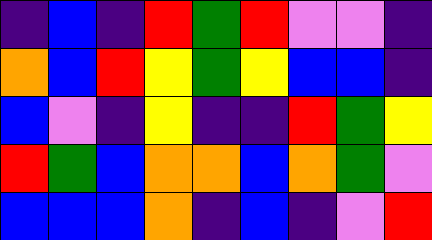[["indigo", "blue", "indigo", "red", "green", "red", "violet", "violet", "indigo"], ["orange", "blue", "red", "yellow", "green", "yellow", "blue", "blue", "indigo"], ["blue", "violet", "indigo", "yellow", "indigo", "indigo", "red", "green", "yellow"], ["red", "green", "blue", "orange", "orange", "blue", "orange", "green", "violet"], ["blue", "blue", "blue", "orange", "indigo", "blue", "indigo", "violet", "red"]]